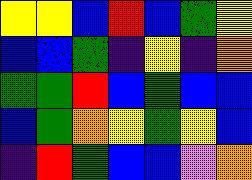[["yellow", "yellow", "blue", "red", "blue", "green", "yellow"], ["blue", "blue", "green", "indigo", "yellow", "indigo", "orange"], ["green", "green", "red", "blue", "green", "blue", "blue"], ["blue", "green", "orange", "yellow", "green", "yellow", "blue"], ["indigo", "red", "green", "blue", "blue", "violet", "orange"]]